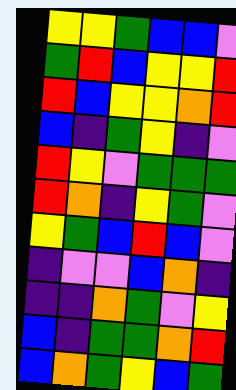[["yellow", "yellow", "green", "blue", "blue", "violet"], ["green", "red", "blue", "yellow", "yellow", "red"], ["red", "blue", "yellow", "yellow", "orange", "red"], ["blue", "indigo", "green", "yellow", "indigo", "violet"], ["red", "yellow", "violet", "green", "green", "green"], ["red", "orange", "indigo", "yellow", "green", "violet"], ["yellow", "green", "blue", "red", "blue", "violet"], ["indigo", "violet", "violet", "blue", "orange", "indigo"], ["indigo", "indigo", "orange", "green", "violet", "yellow"], ["blue", "indigo", "green", "green", "orange", "red"], ["blue", "orange", "green", "yellow", "blue", "green"]]